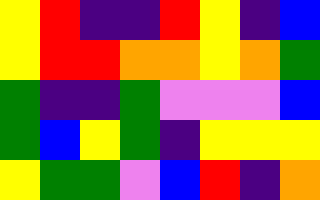[["yellow", "red", "indigo", "indigo", "red", "yellow", "indigo", "blue"], ["yellow", "red", "red", "orange", "orange", "yellow", "orange", "green"], ["green", "indigo", "indigo", "green", "violet", "violet", "violet", "blue"], ["green", "blue", "yellow", "green", "indigo", "yellow", "yellow", "yellow"], ["yellow", "green", "green", "violet", "blue", "red", "indigo", "orange"]]